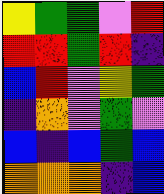[["yellow", "green", "green", "violet", "red"], ["red", "red", "green", "red", "indigo"], ["blue", "red", "violet", "yellow", "green"], ["indigo", "orange", "violet", "green", "violet"], ["blue", "indigo", "blue", "green", "blue"], ["orange", "orange", "orange", "indigo", "blue"]]